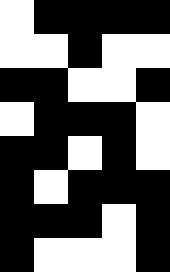[["white", "black", "black", "black", "black"], ["white", "white", "black", "white", "white"], ["black", "black", "white", "white", "black"], ["white", "black", "black", "black", "white"], ["black", "black", "white", "black", "white"], ["black", "white", "black", "black", "black"], ["black", "black", "black", "white", "black"], ["black", "white", "white", "white", "black"]]